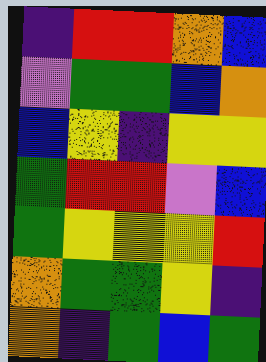[["indigo", "red", "red", "orange", "blue"], ["violet", "green", "green", "blue", "orange"], ["blue", "yellow", "indigo", "yellow", "yellow"], ["green", "red", "red", "violet", "blue"], ["green", "yellow", "yellow", "yellow", "red"], ["orange", "green", "green", "yellow", "indigo"], ["orange", "indigo", "green", "blue", "green"]]